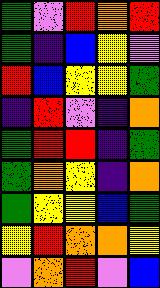[["green", "violet", "red", "orange", "red"], ["green", "indigo", "blue", "yellow", "violet"], ["red", "blue", "yellow", "yellow", "green"], ["indigo", "red", "violet", "indigo", "orange"], ["green", "red", "red", "indigo", "green"], ["green", "orange", "yellow", "indigo", "orange"], ["green", "yellow", "yellow", "blue", "green"], ["yellow", "red", "orange", "orange", "yellow"], ["violet", "orange", "red", "violet", "blue"]]